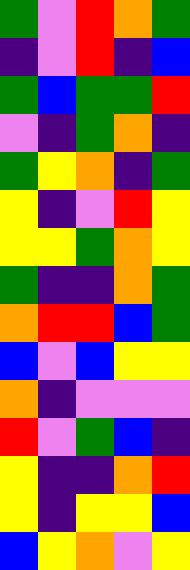[["green", "violet", "red", "orange", "green"], ["indigo", "violet", "red", "indigo", "blue"], ["green", "blue", "green", "green", "red"], ["violet", "indigo", "green", "orange", "indigo"], ["green", "yellow", "orange", "indigo", "green"], ["yellow", "indigo", "violet", "red", "yellow"], ["yellow", "yellow", "green", "orange", "yellow"], ["green", "indigo", "indigo", "orange", "green"], ["orange", "red", "red", "blue", "green"], ["blue", "violet", "blue", "yellow", "yellow"], ["orange", "indigo", "violet", "violet", "violet"], ["red", "violet", "green", "blue", "indigo"], ["yellow", "indigo", "indigo", "orange", "red"], ["yellow", "indigo", "yellow", "yellow", "blue"], ["blue", "yellow", "orange", "violet", "yellow"]]